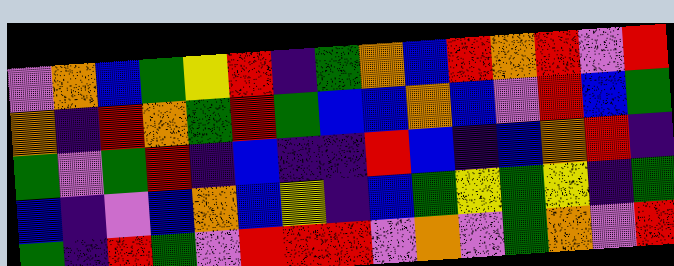[["violet", "orange", "blue", "green", "yellow", "red", "indigo", "green", "orange", "blue", "red", "orange", "red", "violet", "red"], ["orange", "indigo", "red", "orange", "green", "red", "green", "blue", "blue", "orange", "blue", "violet", "red", "blue", "green"], ["green", "violet", "green", "red", "indigo", "blue", "indigo", "indigo", "red", "blue", "indigo", "blue", "orange", "red", "indigo"], ["blue", "indigo", "violet", "blue", "orange", "blue", "yellow", "indigo", "blue", "green", "yellow", "green", "yellow", "indigo", "green"], ["green", "indigo", "red", "green", "violet", "red", "red", "red", "violet", "orange", "violet", "green", "orange", "violet", "red"]]